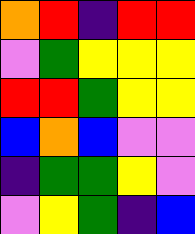[["orange", "red", "indigo", "red", "red"], ["violet", "green", "yellow", "yellow", "yellow"], ["red", "red", "green", "yellow", "yellow"], ["blue", "orange", "blue", "violet", "violet"], ["indigo", "green", "green", "yellow", "violet"], ["violet", "yellow", "green", "indigo", "blue"]]